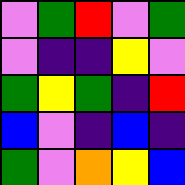[["violet", "green", "red", "violet", "green"], ["violet", "indigo", "indigo", "yellow", "violet"], ["green", "yellow", "green", "indigo", "red"], ["blue", "violet", "indigo", "blue", "indigo"], ["green", "violet", "orange", "yellow", "blue"]]